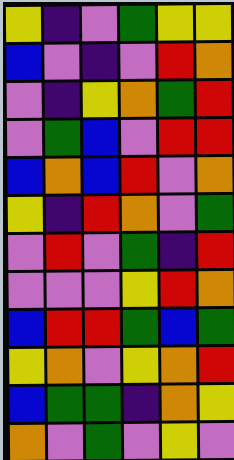[["yellow", "indigo", "violet", "green", "yellow", "yellow"], ["blue", "violet", "indigo", "violet", "red", "orange"], ["violet", "indigo", "yellow", "orange", "green", "red"], ["violet", "green", "blue", "violet", "red", "red"], ["blue", "orange", "blue", "red", "violet", "orange"], ["yellow", "indigo", "red", "orange", "violet", "green"], ["violet", "red", "violet", "green", "indigo", "red"], ["violet", "violet", "violet", "yellow", "red", "orange"], ["blue", "red", "red", "green", "blue", "green"], ["yellow", "orange", "violet", "yellow", "orange", "red"], ["blue", "green", "green", "indigo", "orange", "yellow"], ["orange", "violet", "green", "violet", "yellow", "violet"]]